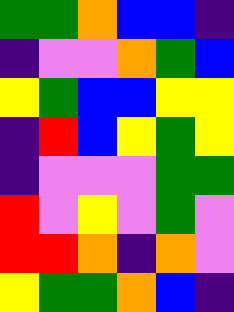[["green", "green", "orange", "blue", "blue", "indigo"], ["indigo", "violet", "violet", "orange", "green", "blue"], ["yellow", "green", "blue", "blue", "yellow", "yellow"], ["indigo", "red", "blue", "yellow", "green", "yellow"], ["indigo", "violet", "violet", "violet", "green", "green"], ["red", "violet", "yellow", "violet", "green", "violet"], ["red", "red", "orange", "indigo", "orange", "violet"], ["yellow", "green", "green", "orange", "blue", "indigo"]]